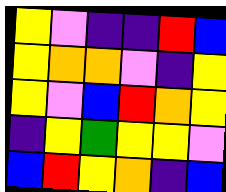[["yellow", "violet", "indigo", "indigo", "red", "blue"], ["yellow", "orange", "orange", "violet", "indigo", "yellow"], ["yellow", "violet", "blue", "red", "orange", "yellow"], ["indigo", "yellow", "green", "yellow", "yellow", "violet"], ["blue", "red", "yellow", "orange", "indigo", "blue"]]